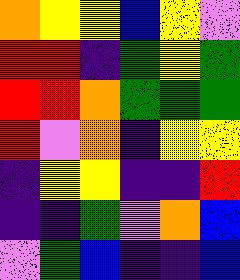[["orange", "yellow", "yellow", "blue", "yellow", "violet"], ["red", "red", "indigo", "green", "yellow", "green"], ["red", "red", "orange", "green", "green", "green"], ["red", "violet", "orange", "indigo", "yellow", "yellow"], ["indigo", "yellow", "yellow", "indigo", "indigo", "red"], ["indigo", "indigo", "green", "violet", "orange", "blue"], ["violet", "green", "blue", "indigo", "indigo", "blue"]]